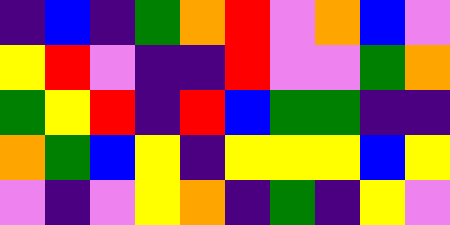[["indigo", "blue", "indigo", "green", "orange", "red", "violet", "orange", "blue", "violet"], ["yellow", "red", "violet", "indigo", "indigo", "red", "violet", "violet", "green", "orange"], ["green", "yellow", "red", "indigo", "red", "blue", "green", "green", "indigo", "indigo"], ["orange", "green", "blue", "yellow", "indigo", "yellow", "yellow", "yellow", "blue", "yellow"], ["violet", "indigo", "violet", "yellow", "orange", "indigo", "green", "indigo", "yellow", "violet"]]